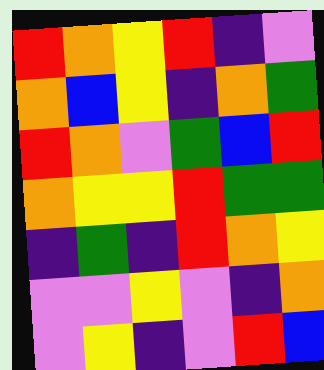[["red", "orange", "yellow", "red", "indigo", "violet"], ["orange", "blue", "yellow", "indigo", "orange", "green"], ["red", "orange", "violet", "green", "blue", "red"], ["orange", "yellow", "yellow", "red", "green", "green"], ["indigo", "green", "indigo", "red", "orange", "yellow"], ["violet", "violet", "yellow", "violet", "indigo", "orange"], ["violet", "yellow", "indigo", "violet", "red", "blue"]]